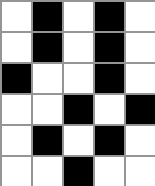[["white", "black", "white", "black", "white"], ["white", "black", "white", "black", "white"], ["black", "white", "white", "black", "white"], ["white", "white", "black", "white", "black"], ["white", "black", "white", "black", "white"], ["white", "white", "black", "white", "white"]]